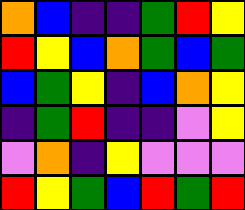[["orange", "blue", "indigo", "indigo", "green", "red", "yellow"], ["red", "yellow", "blue", "orange", "green", "blue", "green"], ["blue", "green", "yellow", "indigo", "blue", "orange", "yellow"], ["indigo", "green", "red", "indigo", "indigo", "violet", "yellow"], ["violet", "orange", "indigo", "yellow", "violet", "violet", "violet"], ["red", "yellow", "green", "blue", "red", "green", "red"]]